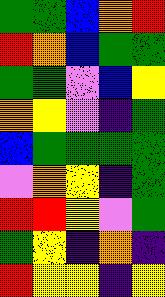[["green", "green", "blue", "orange", "red"], ["red", "orange", "blue", "green", "green"], ["green", "green", "violet", "blue", "yellow"], ["orange", "yellow", "violet", "indigo", "green"], ["blue", "green", "green", "green", "green"], ["violet", "orange", "yellow", "indigo", "green"], ["red", "red", "yellow", "violet", "green"], ["green", "yellow", "indigo", "orange", "indigo"], ["red", "yellow", "yellow", "indigo", "yellow"]]